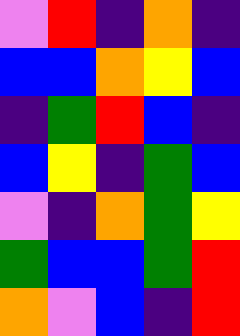[["violet", "red", "indigo", "orange", "indigo"], ["blue", "blue", "orange", "yellow", "blue"], ["indigo", "green", "red", "blue", "indigo"], ["blue", "yellow", "indigo", "green", "blue"], ["violet", "indigo", "orange", "green", "yellow"], ["green", "blue", "blue", "green", "red"], ["orange", "violet", "blue", "indigo", "red"]]